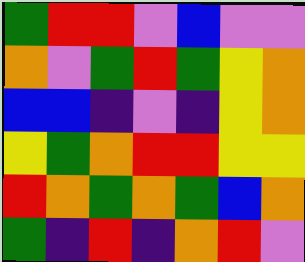[["green", "red", "red", "violet", "blue", "violet", "violet"], ["orange", "violet", "green", "red", "green", "yellow", "orange"], ["blue", "blue", "indigo", "violet", "indigo", "yellow", "orange"], ["yellow", "green", "orange", "red", "red", "yellow", "yellow"], ["red", "orange", "green", "orange", "green", "blue", "orange"], ["green", "indigo", "red", "indigo", "orange", "red", "violet"]]